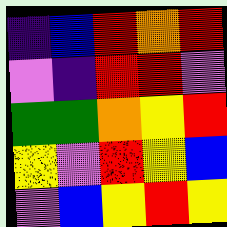[["indigo", "blue", "red", "orange", "red"], ["violet", "indigo", "red", "red", "violet"], ["green", "green", "orange", "yellow", "red"], ["yellow", "violet", "red", "yellow", "blue"], ["violet", "blue", "yellow", "red", "yellow"]]